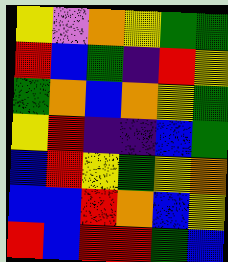[["yellow", "violet", "orange", "yellow", "green", "green"], ["red", "blue", "green", "indigo", "red", "yellow"], ["green", "orange", "blue", "orange", "yellow", "green"], ["yellow", "red", "indigo", "indigo", "blue", "green"], ["blue", "red", "yellow", "green", "yellow", "orange"], ["blue", "blue", "red", "orange", "blue", "yellow"], ["red", "blue", "red", "red", "green", "blue"]]